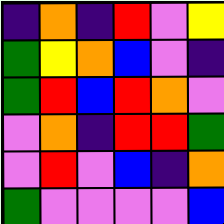[["indigo", "orange", "indigo", "red", "violet", "yellow"], ["green", "yellow", "orange", "blue", "violet", "indigo"], ["green", "red", "blue", "red", "orange", "violet"], ["violet", "orange", "indigo", "red", "red", "green"], ["violet", "red", "violet", "blue", "indigo", "orange"], ["green", "violet", "violet", "violet", "violet", "blue"]]